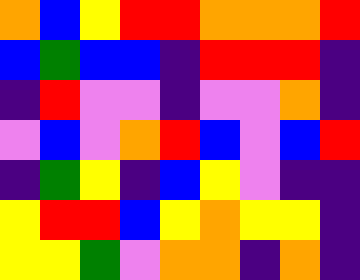[["orange", "blue", "yellow", "red", "red", "orange", "orange", "orange", "red"], ["blue", "green", "blue", "blue", "indigo", "red", "red", "red", "indigo"], ["indigo", "red", "violet", "violet", "indigo", "violet", "violet", "orange", "indigo"], ["violet", "blue", "violet", "orange", "red", "blue", "violet", "blue", "red"], ["indigo", "green", "yellow", "indigo", "blue", "yellow", "violet", "indigo", "indigo"], ["yellow", "red", "red", "blue", "yellow", "orange", "yellow", "yellow", "indigo"], ["yellow", "yellow", "green", "violet", "orange", "orange", "indigo", "orange", "indigo"]]